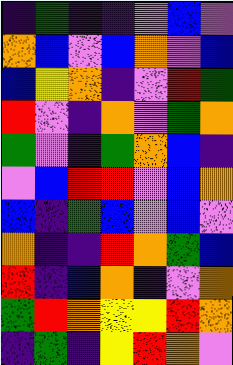[["indigo", "green", "indigo", "indigo", "violet", "blue", "violet"], ["orange", "blue", "violet", "blue", "orange", "violet", "blue"], ["blue", "yellow", "orange", "indigo", "violet", "red", "green"], ["red", "violet", "indigo", "orange", "violet", "green", "orange"], ["green", "violet", "indigo", "green", "orange", "blue", "indigo"], ["violet", "blue", "red", "red", "violet", "blue", "orange"], ["blue", "indigo", "green", "blue", "violet", "blue", "violet"], ["orange", "indigo", "indigo", "red", "orange", "green", "blue"], ["red", "indigo", "blue", "orange", "indigo", "violet", "orange"], ["green", "red", "orange", "yellow", "yellow", "red", "orange"], ["indigo", "green", "indigo", "yellow", "red", "orange", "violet"]]